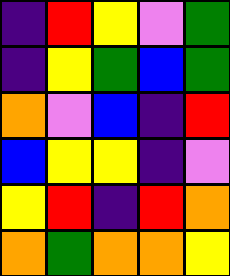[["indigo", "red", "yellow", "violet", "green"], ["indigo", "yellow", "green", "blue", "green"], ["orange", "violet", "blue", "indigo", "red"], ["blue", "yellow", "yellow", "indigo", "violet"], ["yellow", "red", "indigo", "red", "orange"], ["orange", "green", "orange", "orange", "yellow"]]